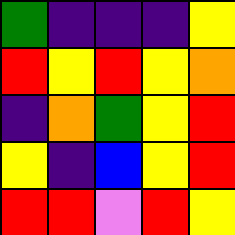[["green", "indigo", "indigo", "indigo", "yellow"], ["red", "yellow", "red", "yellow", "orange"], ["indigo", "orange", "green", "yellow", "red"], ["yellow", "indigo", "blue", "yellow", "red"], ["red", "red", "violet", "red", "yellow"]]